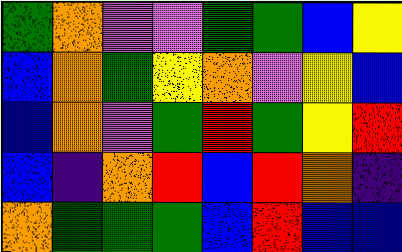[["green", "orange", "violet", "violet", "green", "green", "blue", "yellow"], ["blue", "orange", "green", "yellow", "orange", "violet", "yellow", "blue"], ["blue", "orange", "violet", "green", "red", "green", "yellow", "red"], ["blue", "indigo", "orange", "red", "blue", "red", "orange", "indigo"], ["orange", "green", "green", "green", "blue", "red", "blue", "blue"]]